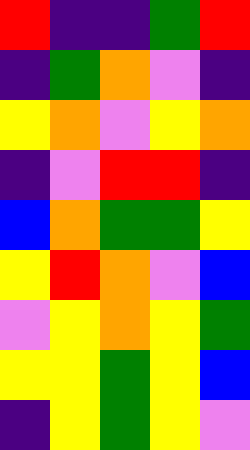[["red", "indigo", "indigo", "green", "red"], ["indigo", "green", "orange", "violet", "indigo"], ["yellow", "orange", "violet", "yellow", "orange"], ["indigo", "violet", "red", "red", "indigo"], ["blue", "orange", "green", "green", "yellow"], ["yellow", "red", "orange", "violet", "blue"], ["violet", "yellow", "orange", "yellow", "green"], ["yellow", "yellow", "green", "yellow", "blue"], ["indigo", "yellow", "green", "yellow", "violet"]]